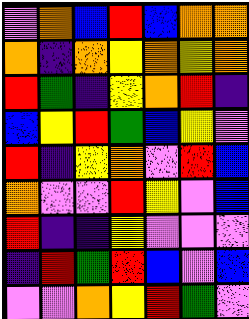[["violet", "orange", "blue", "red", "blue", "orange", "orange"], ["orange", "indigo", "orange", "yellow", "orange", "yellow", "orange"], ["red", "green", "indigo", "yellow", "orange", "red", "indigo"], ["blue", "yellow", "red", "green", "blue", "yellow", "violet"], ["red", "indigo", "yellow", "orange", "violet", "red", "blue"], ["orange", "violet", "violet", "red", "yellow", "violet", "blue"], ["red", "indigo", "indigo", "yellow", "violet", "violet", "violet"], ["indigo", "red", "green", "red", "blue", "violet", "blue"], ["violet", "violet", "orange", "yellow", "red", "green", "violet"]]